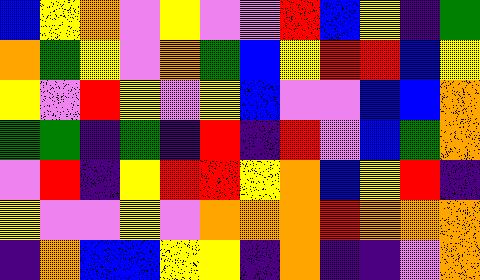[["blue", "yellow", "orange", "violet", "yellow", "violet", "violet", "red", "blue", "yellow", "indigo", "green"], ["orange", "green", "yellow", "violet", "orange", "green", "blue", "yellow", "red", "red", "blue", "yellow"], ["yellow", "violet", "red", "yellow", "violet", "yellow", "blue", "violet", "violet", "blue", "blue", "orange"], ["green", "green", "indigo", "green", "indigo", "red", "indigo", "red", "violet", "blue", "green", "orange"], ["violet", "red", "indigo", "yellow", "red", "red", "yellow", "orange", "blue", "yellow", "red", "indigo"], ["yellow", "violet", "violet", "yellow", "violet", "orange", "orange", "orange", "red", "orange", "orange", "orange"], ["indigo", "orange", "blue", "blue", "yellow", "yellow", "indigo", "orange", "indigo", "indigo", "violet", "orange"]]